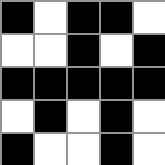[["black", "white", "black", "black", "white"], ["white", "white", "black", "white", "black"], ["black", "black", "black", "black", "black"], ["white", "black", "white", "black", "white"], ["black", "white", "white", "black", "white"]]